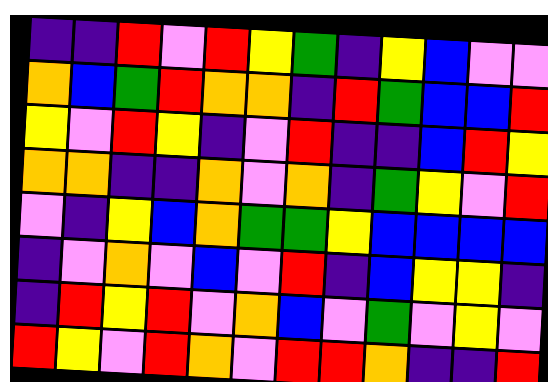[["indigo", "indigo", "red", "violet", "red", "yellow", "green", "indigo", "yellow", "blue", "violet", "violet"], ["orange", "blue", "green", "red", "orange", "orange", "indigo", "red", "green", "blue", "blue", "red"], ["yellow", "violet", "red", "yellow", "indigo", "violet", "red", "indigo", "indigo", "blue", "red", "yellow"], ["orange", "orange", "indigo", "indigo", "orange", "violet", "orange", "indigo", "green", "yellow", "violet", "red"], ["violet", "indigo", "yellow", "blue", "orange", "green", "green", "yellow", "blue", "blue", "blue", "blue"], ["indigo", "violet", "orange", "violet", "blue", "violet", "red", "indigo", "blue", "yellow", "yellow", "indigo"], ["indigo", "red", "yellow", "red", "violet", "orange", "blue", "violet", "green", "violet", "yellow", "violet"], ["red", "yellow", "violet", "red", "orange", "violet", "red", "red", "orange", "indigo", "indigo", "red"]]